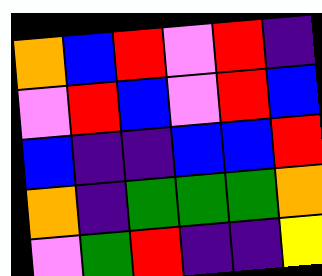[["orange", "blue", "red", "violet", "red", "indigo"], ["violet", "red", "blue", "violet", "red", "blue"], ["blue", "indigo", "indigo", "blue", "blue", "red"], ["orange", "indigo", "green", "green", "green", "orange"], ["violet", "green", "red", "indigo", "indigo", "yellow"]]